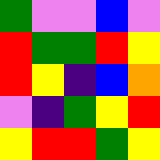[["green", "violet", "violet", "blue", "violet"], ["red", "green", "green", "red", "yellow"], ["red", "yellow", "indigo", "blue", "orange"], ["violet", "indigo", "green", "yellow", "red"], ["yellow", "red", "red", "green", "yellow"]]